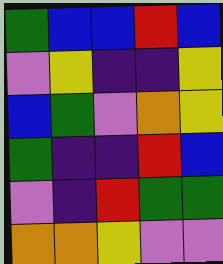[["green", "blue", "blue", "red", "blue"], ["violet", "yellow", "indigo", "indigo", "yellow"], ["blue", "green", "violet", "orange", "yellow"], ["green", "indigo", "indigo", "red", "blue"], ["violet", "indigo", "red", "green", "green"], ["orange", "orange", "yellow", "violet", "violet"]]